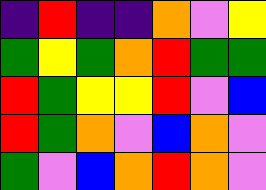[["indigo", "red", "indigo", "indigo", "orange", "violet", "yellow"], ["green", "yellow", "green", "orange", "red", "green", "green"], ["red", "green", "yellow", "yellow", "red", "violet", "blue"], ["red", "green", "orange", "violet", "blue", "orange", "violet"], ["green", "violet", "blue", "orange", "red", "orange", "violet"]]